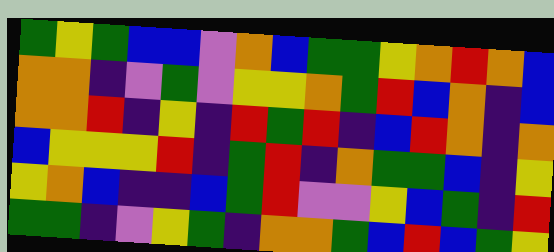[["green", "yellow", "green", "blue", "blue", "violet", "orange", "blue", "green", "green", "yellow", "orange", "red", "orange", "blue"], ["orange", "orange", "indigo", "violet", "green", "violet", "yellow", "yellow", "orange", "green", "red", "blue", "orange", "indigo", "blue"], ["orange", "orange", "red", "indigo", "yellow", "indigo", "red", "green", "red", "indigo", "blue", "red", "orange", "indigo", "orange"], ["blue", "yellow", "yellow", "yellow", "red", "indigo", "green", "red", "indigo", "orange", "green", "green", "blue", "indigo", "yellow"], ["yellow", "orange", "blue", "indigo", "indigo", "blue", "green", "red", "violet", "violet", "yellow", "blue", "green", "indigo", "red"], ["green", "green", "indigo", "violet", "yellow", "green", "indigo", "orange", "orange", "green", "blue", "red", "blue", "green", "yellow"]]